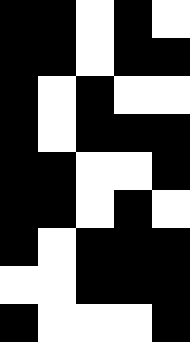[["black", "black", "white", "black", "white"], ["black", "black", "white", "black", "black"], ["black", "white", "black", "white", "white"], ["black", "white", "black", "black", "black"], ["black", "black", "white", "white", "black"], ["black", "black", "white", "black", "white"], ["black", "white", "black", "black", "black"], ["white", "white", "black", "black", "black"], ["black", "white", "white", "white", "black"]]